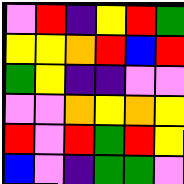[["violet", "red", "indigo", "yellow", "red", "green"], ["yellow", "yellow", "orange", "red", "blue", "red"], ["green", "yellow", "indigo", "indigo", "violet", "violet"], ["violet", "violet", "orange", "yellow", "orange", "yellow"], ["red", "violet", "red", "green", "red", "yellow"], ["blue", "violet", "indigo", "green", "green", "violet"]]